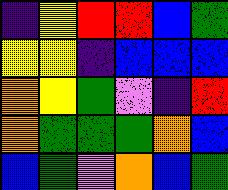[["indigo", "yellow", "red", "red", "blue", "green"], ["yellow", "yellow", "indigo", "blue", "blue", "blue"], ["orange", "yellow", "green", "violet", "indigo", "red"], ["orange", "green", "green", "green", "orange", "blue"], ["blue", "green", "violet", "orange", "blue", "green"]]